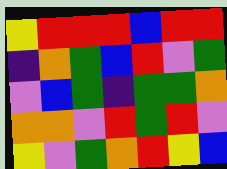[["yellow", "red", "red", "red", "blue", "red", "red"], ["indigo", "orange", "green", "blue", "red", "violet", "green"], ["violet", "blue", "green", "indigo", "green", "green", "orange"], ["orange", "orange", "violet", "red", "green", "red", "violet"], ["yellow", "violet", "green", "orange", "red", "yellow", "blue"]]